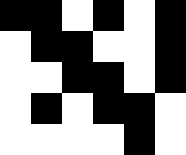[["black", "black", "white", "black", "white", "black"], ["white", "black", "black", "white", "white", "black"], ["white", "white", "black", "black", "white", "black"], ["white", "black", "white", "black", "black", "white"], ["white", "white", "white", "white", "black", "white"]]